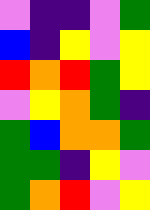[["violet", "indigo", "indigo", "violet", "green"], ["blue", "indigo", "yellow", "violet", "yellow"], ["red", "orange", "red", "green", "yellow"], ["violet", "yellow", "orange", "green", "indigo"], ["green", "blue", "orange", "orange", "green"], ["green", "green", "indigo", "yellow", "violet"], ["green", "orange", "red", "violet", "yellow"]]